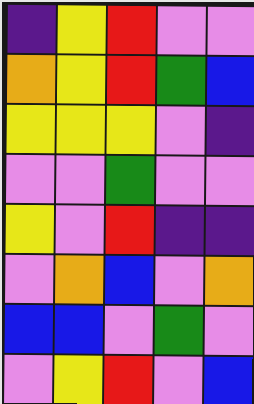[["indigo", "yellow", "red", "violet", "violet"], ["orange", "yellow", "red", "green", "blue"], ["yellow", "yellow", "yellow", "violet", "indigo"], ["violet", "violet", "green", "violet", "violet"], ["yellow", "violet", "red", "indigo", "indigo"], ["violet", "orange", "blue", "violet", "orange"], ["blue", "blue", "violet", "green", "violet"], ["violet", "yellow", "red", "violet", "blue"]]